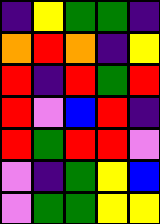[["indigo", "yellow", "green", "green", "indigo"], ["orange", "red", "orange", "indigo", "yellow"], ["red", "indigo", "red", "green", "red"], ["red", "violet", "blue", "red", "indigo"], ["red", "green", "red", "red", "violet"], ["violet", "indigo", "green", "yellow", "blue"], ["violet", "green", "green", "yellow", "yellow"]]